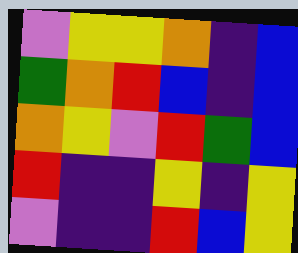[["violet", "yellow", "yellow", "orange", "indigo", "blue"], ["green", "orange", "red", "blue", "indigo", "blue"], ["orange", "yellow", "violet", "red", "green", "blue"], ["red", "indigo", "indigo", "yellow", "indigo", "yellow"], ["violet", "indigo", "indigo", "red", "blue", "yellow"]]